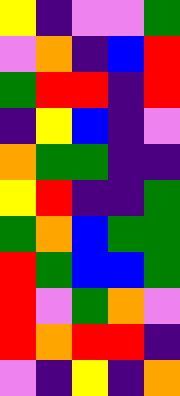[["yellow", "indigo", "violet", "violet", "green"], ["violet", "orange", "indigo", "blue", "red"], ["green", "red", "red", "indigo", "red"], ["indigo", "yellow", "blue", "indigo", "violet"], ["orange", "green", "green", "indigo", "indigo"], ["yellow", "red", "indigo", "indigo", "green"], ["green", "orange", "blue", "green", "green"], ["red", "green", "blue", "blue", "green"], ["red", "violet", "green", "orange", "violet"], ["red", "orange", "red", "red", "indigo"], ["violet", "indigo", "yellow", "indigo", "orange"]]